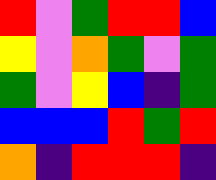[["red", "violet", "green", "red", "red", "blue"], ["yellow", "violet", "orange", "green", "violet", "green"], ["green", "violet", "yellow", "blue", "indigo", "green"], ["blue", "blue", "blue", "red", "green", "red"], ["orange", "indigo", "red", "red", "red", "indigo"]]